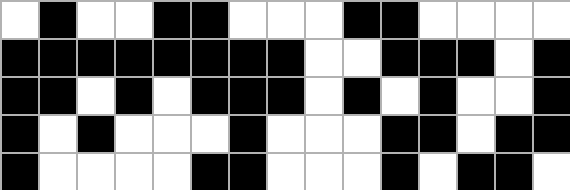[["white", "black", "white", "white", "black", "black", "white", "white", "white", "black", "black", "white", "white", "white", "white"], ["black", "black", "black", "black", "black", "black", "black", "black", "white", "white", "black", "black", "black", "white", "black"], ["black", "black", "white", "black", "white", "black", "black", "black", "white", "black", "white", "black", "white", "white", "black"], ["black", "white", "black", "white", "white", "white", "black", "white", "white", "white", "black", "black", "white", "black", "black"], ["black", "white", "white", "white", "white", "black", "black", "white", "white", "white", "black", "white", "black", "black", "white"]]